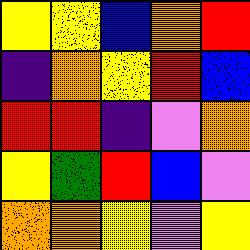[["yellow", "yellow", "blue", "orange", "red"], ["indigo", "orange", "yellow", "red", "blue"], ["red", "red", "indigo", "violet", "orange"], ["yellow", "green", "red", "blue", "violet"], ["orange", "orange", "yellow", "violet", "yellow"]]